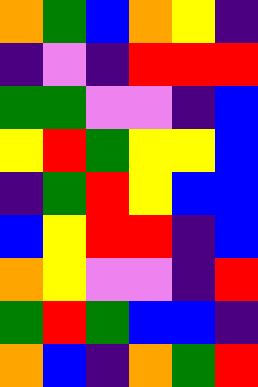[["orange", "green", "blue", "orange", "yellow", "indigo"], ["indigo", "violet", "indigo", "red", "red", "red"], ["green", "green", "violet", "violet", "indigo", "blue"], ["yellow", "red", "green", "yellow", "yellow", "blue"], ["indigo", "green", "red", "yellow", "blue", "blue"], ["blue", "yellow", "red", "red", "indigo", "blue"], ["orange", "yellow", "violet", "violet", "indigo", "red"], ["green", "red", "green", "blue", "blue", "indigo"], ["orange", "blue", "indigo", "orange", "green", "red"]]